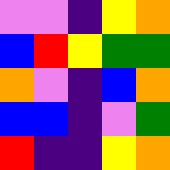[["violet", "violet", "indigo", "yellow", "orange"], ["blue", "red", "yellow", "green", "green"], ["orange", "violet", "indigo", "blue", "orange"], ["blue", "blue", "indigo", "violet", "green"], ["red", "indigo", "indigo", "yellow", "orange"]]